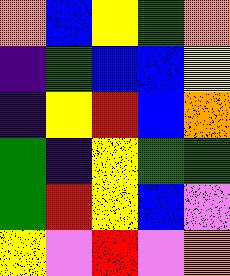[["orange", "blue", "yellow", "green", "orange"], ["indigo", "green", "blue", "blue", "yellow"], ["indigo", "yellow", "red", "blue", "orange"], ["green", "indigo", "yellow", "green", "green"], ["green", "red", "yellow", "blue", "violet"], ["yellow", "violet", "red", "violet", "orange"]]